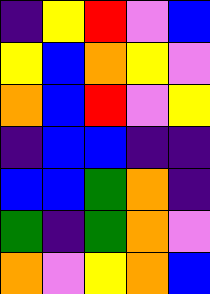[["indigo", "yellow", "red", "violet", "blue"], ["yellow", "blue", "orange", "yellow", "violet"], ["orange", "blue", "red", "violet", "yellow"], ["indigo", "blue", "blue", "indigo", "indigo"], ["blue", "blue", "green", "orange", "indigo"], ["green", "indigo", "green", "orange", "violet"], ["orange", "violet", "yellow", "orange", "blue"]]